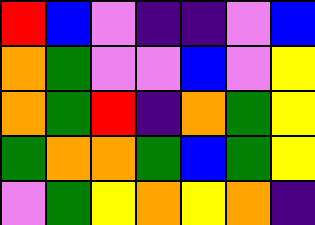[["red", "blue", "violet", "indigo", "indigo", "violet", "blue"], ["orange", "green", "violet", "violet", "blue", "violet", "yellow"], ["orange", "green", "red", "indigo", "orange", "green", "yellow"], ["green", "orange", "orange", "green", "blue", "green", "yellow"], ["violet", "green", "yellow", "orange", "yellow", "orange", "indigo"]]